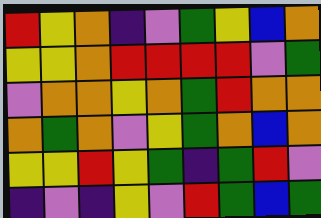[["red", "yellow", "orange", "indigo", "violet", "green", "yellow", "blue", "orange"], ["yellow", "yellow", "orange", "red", "red", "red", "red", "violet", "green"], ["violet", "orange", "orange", "yellow", "orange", "green", "red", "orange", "orange"], ["orange", "green", "orange", "violet", "yellow", "green", "orange", "blue", "orange"], ["yellow", "yellow", "red", "yellow", "green", "indigo", "green", "red", "violet"], ["indigo", "violet", "indigo", "yellow", "violet", "red", "green", "blue", "green"]]